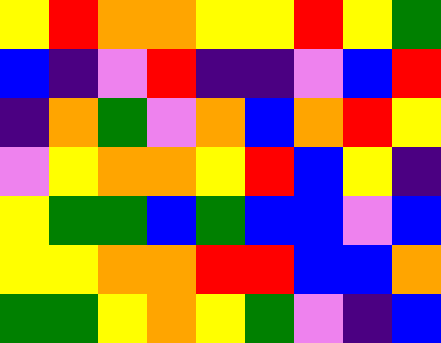[["yellow", "red", "orange", "orange", "yellow", "yellow", "red", "yellow", "green"], ["blue", "indigo", "violet", "red", "indigo", "indigo", "violet", "blue", "red"], ["indigo", "orange", "green", "violet", "orange", "blue", "orange", "red", "yellow"], ["violet", "yellow", "orange", "orange", "yellow", "red", "blue", "yellow", "indigo"], ["yellow", "green", "green", "blue", "green", "blue", "blue", "violet", "blue"], ["yellow", "yellow", "orange", "orange", "red", "red", "blue", "blue", "orange"], ["green", "green", "yellow", "orange", "yellow", "green", "violet", "indigo", "blue"]]